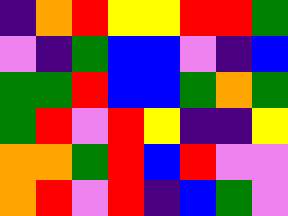[["indigo", "orange", "red", "yellow", "yellow", "red", "red", "green"], ["violet", "indigo", "green", "blue", "blue", "violet", "indigo", "blue"], ["green", "green", "red", "blue", "blue", "green", "orange", "green"], ["green", "red", "violet", "red", "yellow", "indigo", "indigo", "yellow"], ["orange", "orange", "green", "red", "blue", "red", "violet", "violet"], ["orange", "red", "violet", "red", "indigo", "blue", "green", "violet"]]